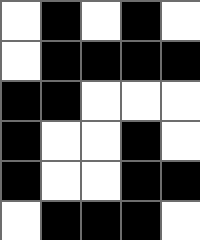[["white", "black", "white", "black", "white"], ["white", "black", "black", "black", "black"], ["black", "black", "white", "white", "white"], ["black", "white", "white", "black", "white"], ["black", "white", "white", "black", "black"], ["white", "black", "black", "black", "white"]]